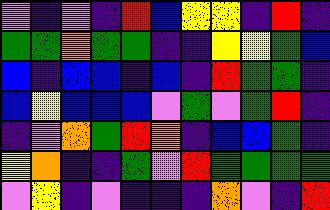[["violet", "indigo", "violet", "indigo", "red", "blue", "yellow", "yellow", "indigo", "red", "indigo"], ["green", "green", "orange", "green", "green", "indigo", "indigo", "yellow", "yellow", "green", "blue"], ["blue", "indigo", "blue", "blue", "indigo", "blue", "indigo", "red", "green", "green", "indigo"], ["blue", "yellow", "blue", "blue", "blue", "violet", "green", "violet", "green", "red", "indigo"], ["indigo", "violet", "orange", "green", "red", "orange", "indigo", "blue", "blue", "green", "indigo"], ["yellow", "orange", "indigo", "indigo", "green", "violet", "red", "green", "green", "green", "green"], ["violet", "yellow", "indigo", "violet", "indigo", "indigo", "indigo", "orange", "violet", "indigo", "red"]]